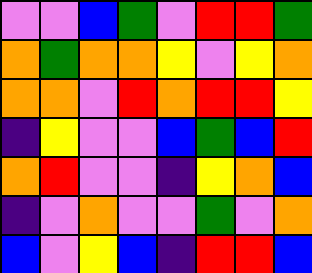[["violet", "violet", "blue", "green", "violet", "red", "red", "green"], ["orange", "green", "orange", "orange", "yellow", "violet", "yellow", "orange"], ["orange", "orange", "violet", "red", "orange", "red", "red", "yellow"], ["indigo", "yellow", "violet", "violet", "blue", "green", "blue", "red"], ["orange", "red", "violet", "violet", "indigo", "yellow", "orange", "blue"], ["indigo", "violet", "orange", "violet", "violet", "green", "violet", "orange"], ["blue", "violet", "yellow", "blue", "indigo", "red", "red", "blue"]]